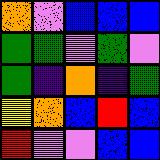[["orange", "violet", "blue", "blue", "blue"], ["green", "green", "violet", "green", "violet"], ["green", "indigo", "orange", "indigo", "green"], ["yellow", "orange", "blue", "red", "blue"], ["red", "violet", "violet", "blue", "blue"]]